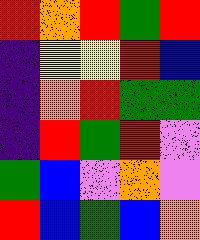[["red", "orange", "red", "green", "red"], ["indigo", "yellow", "yellow", "red", "blue"], ["indigo", "orange", "red", "green", "green"], ["indigo", "red", "green", "red", "violet"], ["green", "blue", "violet", "orange", "violet"], ["red", "blue", "green", "blue", "orange"]]